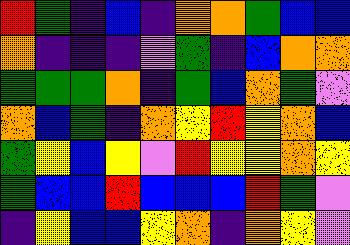[["red", "green", "indigo", "blue", "indigo", "orange", "orange", "green", "blue", "blue"], ["orange", "indigo", "indigo", "indigo", "violet", "green", "indigo", "blue", "orange", "orange"], ["green", "green", "green", "orange", "indigo", "green", "blue", "orange", "green", "violet"], ["orange", "blue", "green", "indigo", "orange", "yellow", "red", "yellow", "orange", "blue"], ["green", "yellow", "blue", "yellow", "violet", "red", "yellow", "yellow", "orange", "yellow"], ["green", "blue", "blue", "red", "blue", "blue", "blue", "red", "green", "violet"], ["indigo", "yellow", "blue", "blue", "yellow", "orange", "indigo", "orange", "yellow", "violet"]]